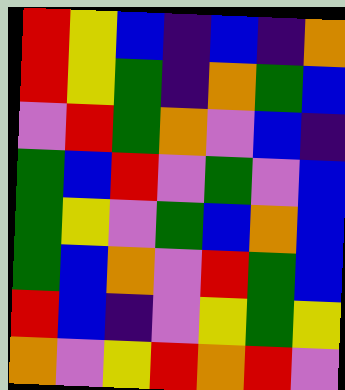[["red", "yellow", "blue", "indigo", "blue", "indigo", "orange"], ["red", "yellow", "green", "indigo", "orange", "green", "blue"], ["violet", "red", "green", "orange", "violet", "blue", "indigo"], ["green", "blue", "red", "violet", "green", "violet", "blue"], ["green", "yellow", "violet", "green", "blue", "orange", "blue"], ["green", "blue", "orange", "violet", "red", "green", "blue"], ["red", "blue", "indigo", "violet", "yellow", "green", "yellow"], ["orange", "violet", "yellow", "red", "orange", "red", "violet"]]